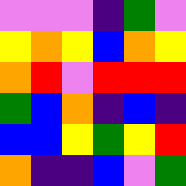[["violet", "violet", "violet", "indigo", "green", "violet"], ["yellow", "orange", "yellow", "blue", "orange", "yellow"], ["orange", "red", "violet", "red", "red", "red"], ["green", "blue", "orange", "indigo", "blue", "indigo"], ["blue", "blue", "yellow", "green", "yellow", "red"], ["orange", "indigo", "indigo", "blue", "violet", "green"]]